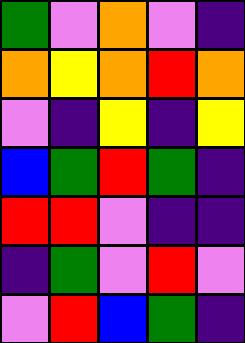[["green", "violet", "orange", "violet", "indigo"], ["orange", "yellow", "orange", "red", "orange"], ["violet", "indigo", "yellow", "indigo", "yellow"], ["blue", "green", "red", "green", "indigo"], ["red", "red", "violet", "indigo", "indigo"], ["indigo", "green", "violet", "red", "violet"], ["violet", "red", "blue", "green", "indigo"]]